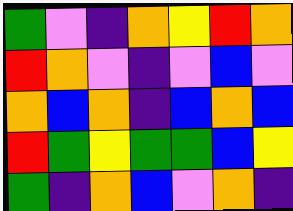[["green", "violet", "indigo", "orange", "yellow", "red", "orange"], ["red", "orange", "violet", "indigo", "violet", "blue", "violet"], ["orange", "blue", "orange", "indigo", "blue", "orange", "blue"], ["red", "green", "yellow", "green", "green", "blue", "yellow"], ["green", "indigo", "orange", "blue", "violet", "orange", "indigo"]]